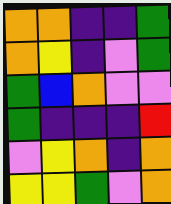[["orange", "orange", "indigo", "indigo", "green"], ["orange", "yellow", "indigo", "violet", "green"], ["green", "blue", "orange", "violet", "violet"], ["green", "indigo", "indigo", "indigo", "red"], ["violet", "yellow", "orange", "indigo", "orange"], ["yellow", "yellow", "green", "violet", "orange"]]